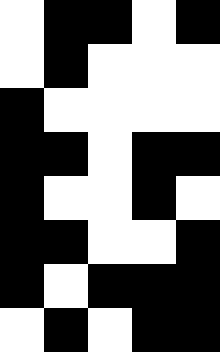[["white", "black", "black", "white", "black"], ["white", "black", "white", "white", "white"], ["black", "white", "white", "white", "white"], ["black", "black", "white", "black", "black"], ["black", "white", "white", "black", "white"], ["black", "black", "white", "white", "black"], ["black", "white", "black", "black", "black"], ["white", "black", "white", "black", "black"]]